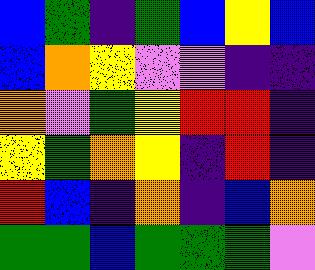[["blue", "green", "indigo", "green", "blue", "yellow", "blue"], ["blue", "orange", "yellow", "violet", "violet", "indigo", "indigo"], ["orange", "violet", "green", "yellow", "red", "red", "indigo"], ["yellow", "green", "orange", "yellow", "indigo", "red", "indigo"], ["red", "blue", "indigo", "orange", "indigo", "blue", "orange"], ["green", "green", "blue", "green", "green", "green", "violet"]]